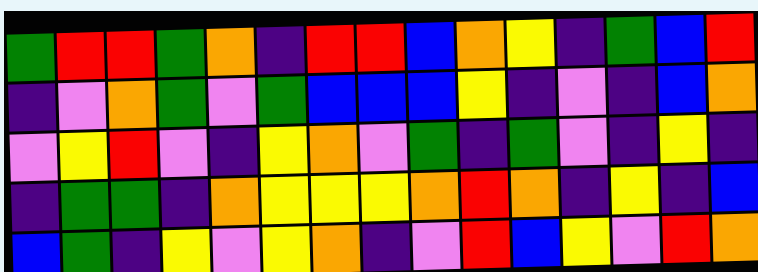[["green", "red", "red", "green", "orange", "indigo", "red", "red", "blue", "orange", "yellow", "indigo", "green", "blue", "red"], ["indigo", "violet", "orange", "green", "violet", "green", "blue", "blue", "blue", "yellow", "indigo", "violet", "indigo", "blue", "orange"], ["violet", "yellow", "red", "violet", "indigo", "yellow", "orange", "violet", "green", "indigo", "green", "violet", "indigo", "yellow", "indigo"], ["indigo", "green", "green", "indigo", "orange", "yellow", "yellow", "yellow", "orange", "red", "orange", "indigo", "yellow", "indigo", "blue"], ["blue", "green", "indigo", "yellow", "violet", "yellow", "orange", "indigo", "violet", "red", "blue", "yellow", "violet", "red", "orange"]]